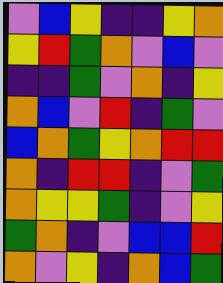[["violet", "blue", "yellow", "indigo", "indigo", "yellow", "orange"], ["yellow", "red", "green", "orange", "violet", "blue", "violet"], ["indigo", "indigo", "green", "violet", "orange", "indigo", "yellow"], ["orange", "blue", "violet", "red", "indigo", "green", "violet"], ["blue", "orange", "green", "yellow", "orange", "red", "red"], ["orange", "indigo", "red", "red", "indigo", "violet", "green"], ["orange", "yellow", "yellow", "green", "indigo", "violet", "yellow"], ["green", "orange", "indigo", "violet", "blue", "blue", "red"], ["orange", "violet", "yellow", "indigo", "orange", "blue", "green"]]